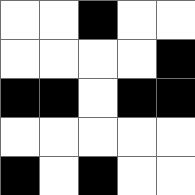[["white", "white", "black", "white", "white"], ["white", "white", "white", "white", "black"], ["black", "black", "white", "black", "black"], ["white", "white", "white", "white", "white"], ["black", "white", "black", "white", "white"]]